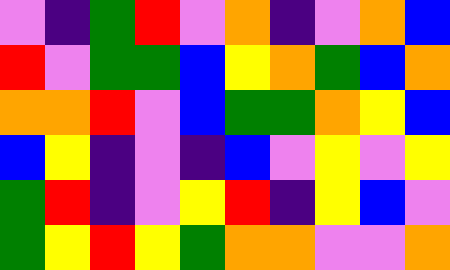[["violet", "indigo", "green", "red", "violet", "orange", "indigo", "violet", "orange", "blue"], ["red", "violet", "green", "green", "blue", "yellow", "orange", "green", "blue", "orange"], ["orange", "orange", "red", "violet", "blue", "green", "green", "orange", "yellow", "blue"], ["blue", "yellow", "indigo", "violet", "indigo", "blue", "violet", "yellow", "violet", "yellow"], ["green", "red", "indigo", "violet", "yellow", "red", "indigo", "yellow", "blue", "violet"], ["green", "yellow", "red", "yellow", "green", "orange", "orange", "violet", "violet", "orange"]]